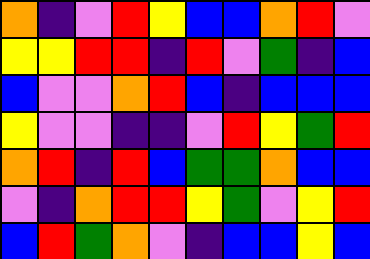[["orange", "indigo", "violet", "red", "yellow", "blue", "blue", "orange", "red", "violet"], ["yellow", "yellow", "red", "red", "indigo", "red", "violet", "green", "indigo", "blue"], ["blue", "violet", "violet", "orange", "red", "blue", "indigo", "blue", "blue", "blue"], ["yellow", "violet", "violet", "indigo", "indigo", "violet", "red", "yellow", "green", "red"], ["orange", "red", "indigo", "red", "blue", "green", "green", "orange", "blue", "blue"], ["violet", "indigo", "orange", "red", "red", "yellow", "green", "violet", "yellow", "red"], ["blue", "red", "green", "orange", "violet", "indigo", "blue", "blue", "yellow", "blue"]]